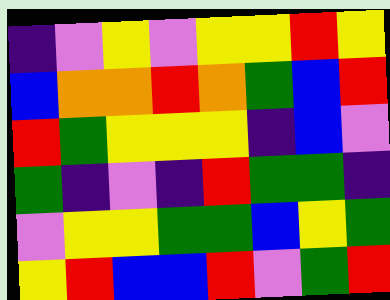[["indigo", "violet", "yellow", "violet", "yellow", "yellow", "red", "yellow"], ["blue", "orange", "orange", "red", "orange", "green", "blue", "red"], ["red", "green", "yellow", "yellow", "yellow", "indigo", "blue", "violet"], ["green", "indigo", "violet", "indigo", "red", "green", "green", "indigo"], ["violet", "yellow", "yellow", "green", "green", "blue", "yellow", "green"], ["yellow", "red", "blue", "blue", "red", "violet", "green", "red"]]